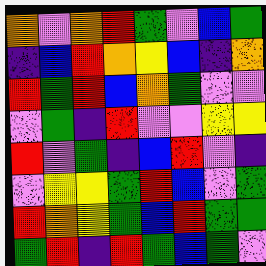[["orange", "violet", "orange", "red", "green", "violet", "blue", "green"], ["indigo", "blue", "red", "orange", "yellow", "blue", "indigo", "orange"], ["red", "green", "red", "blue", "orange", "green", "violet", "violet"], ["violet", "green", "indigo", "red", "violet", "violet", "yellow", "yellow"], ["red", "violet", "green", "indigo", "blue", "red", "violet", "indigo"], ["violet", "yellow", "yellow", "green", "red", "blue", "violet", "green"], ["red", "orange", "yellow", "green", "blue", "red", "green", "green"], ["green", "red", "indigo", "red", "green", "blue", "green", "violet"]]